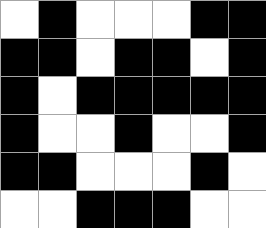[["white", "black", "white", "white", "white", "black", "black"], ["black", "black", "white", "black", "black", "white", "black"], ["black", "white", "black", "black", "black", "black", "black"], ["black", "white", "white", "black", "white", "white", "black"], ["black", "black", "white", "white", "white", "black", "white"], ["white", "white", "black", "black", "black", "white", "white"]]